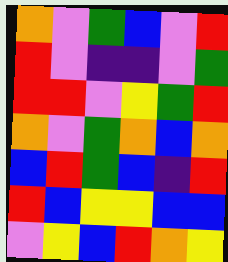[["orange", "violet", "green", "blue", "violet", "red"], ["red", "violet", "indigo", "indigo", "violet", "green"], ["red", "red", "violet", "yellow", "green", "red"], ["orange", "violet", "green", "orange", "blue", "orange"], ["blue", "red", "green", "blue", "indigo", "red"], ["red", "blue", "yellow", "yellow", "blue", "blue"], ["violet", "yellow", "blue", "red", "orange", "yellow"]]